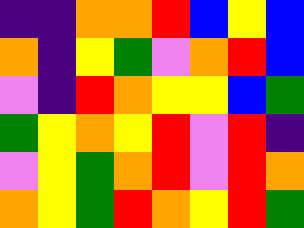[["indigo", "indigo", "orange", "orange", "red", "blue", "yellow", "blue"], ["orange", "indigo", "yellow", "green", "violet", "orange", "red", "blue"], ["violet", "indigo", "red", "orange", "yellow", "yellow", "blue", "green"], ["green", "yellow", "orange", "yellow", "red", "violet", "red", "indigo"], ["violet", "yellow", "green", "orange", "red", "violet", "red", "orange"], ["orange", "yellow", "green", "red", "orange", "yellow", "red", "green"]]